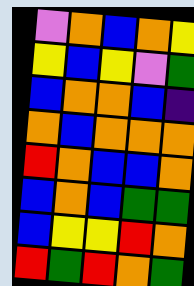[["violet", "orange", "blue", "orange", "yellow"], ["yellow", "blue", "yellow", "violet", "green"], ["blue", "orange", "orange", "blue", "indigo"], ["orange", "blue", "orange", "orange", "orange"], ["red", "orange", "blue", "blue", "orange"], ["blue", "orange", "blue", "green", "green"], ["blue", "yellow", "yellow", "red", "orange"], ["red", "green", "red", "orange", "green"]]